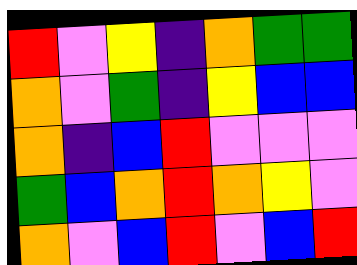[["red", "violet", "yellow", "indigo", "orange", "green", "green"], ["orange", "violet", "green", "indigo", "yellow", "blue", "blue"], ["orange", "indigo", "blue", "red", "violet", "violet", "violet"], ["green", "blue", "orange", "red", "orange", "yellow", "violet"], ["orange", "violet", "blue", "red", "violet", "blue", "red"]]